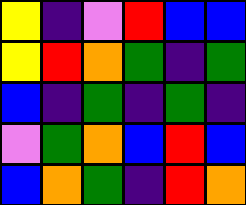[["yellow", "indigo", "violet", "red", "blue", "blue"], ["yellow", "red", "orange", "green", "indigo", "green"], ["blue", "indigo", "green", "indigo", "green", "indigo"], ["violet", "green", "orange", "blue", "red", "blue"], ["blue", "orange", "green", "indigo", "red", "orange"]]